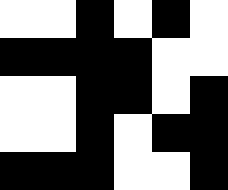[["white", "white", "black", "white", "black", "white"], ["black", "black", "black", "black", "white", "white"], ["white", "white", "black", "black", "white", "black"], ["white", "white", "black", "white", "black", "black"], ["black", "black", "black", "white", "white", "black"]]